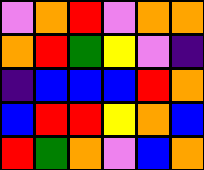[["violet", "orange", "red", "violet", "orange", "orange"], ["orange", "red", "green", "yellow", "violet", "indigo"], ["indigo", "blue", "blue", "blue", "red", "orange"], ["blue", "red", "red", "yellow", "orange", "blue"], ["red", "green", "orange", "violet", "blue", "orange"]]